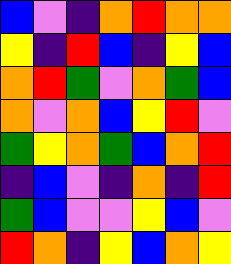[["blue", "violet", "indigo", "orange", "red", "orange", "orange"], ["yellow", "indigo", "red", "blue", "indigo", "yellow", "blue"], ["orange", "red", "green", "violet", "orange", "green", "blue"], ["orange", "violet", "orange", "blue", "yellow", "red", "violet"], ["green", "yellow", "orange", "green", "blue", "orange", "red"], ["indigo", "blue", "violet", "indigo", "orange", "indigo", "red"], ["green", "blue", "violet", "violet", "yellow", "blue", "violet"], ["red", "orange", "indigo", "yellow", "blue", "orange", "yellow"]]